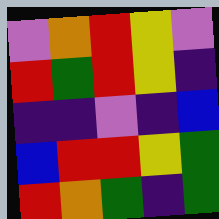[["violet", "orange", "red", "yellow", "violet"], ["red", "green", "red", "yellow", "indigo"], ["indigo", "indigo", "violet", "indigo", "blue"], ["blue", "red", "red", "yellow", "green"], ["red", "orange", "green", "indigo", "green"]]